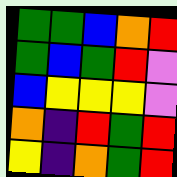[["green", "green", "blue", "orange", "red"], ["green", "blue", "green", "red", "violet"], ["blue", "yellow", "yellow", "yellow", "violet"], ["orange", "indigo", "red", "green", "red"], ["yellow", "indigo", "orange", "green", "red"]]